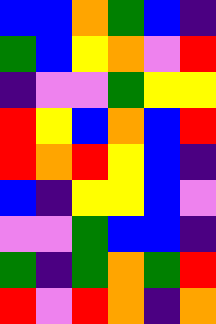[["blue", "blue", "orange", "green", "blue", "indigo"], ["green", "blue", "yellow", "orange", "violet", "red"], ["indigo", "violet", "violet", "green", "yellow", "yellow"], ["red", "yellow", "blue", "orange", "blue", "red"], ["red", "orange", "red", "yellow", "blue", "indigo"], ["blue", "indigo", "yellow", "yellow", "blue", "violet"], ["violet", "violet", "green", "blue", "blue", "indigo"], ["green", "indigo", "green", "orange", "green", "red"], ["red", "violet", "red", "orange", "indigo", "orange"]]